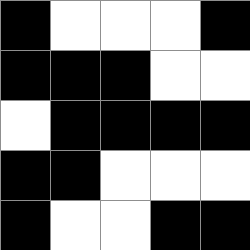[["black", "white", "white", "white", "black"], ["black", "black", "black", "white", "white"], ["white", "black", "black", "black", "black"], ["black", "black", "white", "white", "white"], ["black", "white", "white", "black", "black"]]